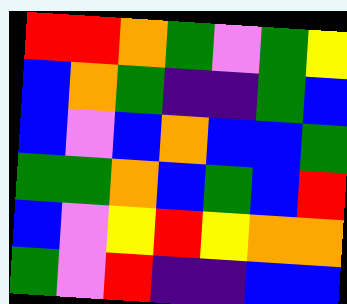[["red", "red", "orange", "green", "violet", "green", "yellow"], ["blue", "orange", "green", "indigo", "indigo", "green", "blue"], ["blue", "violet", "blue", "orange", "blue", "blue", "green"], ["green", "green", "orange", "blue", "green", "blue", "red"], ["blue", "violet", "yellow", "red", "yellow", "orange", "orange"], ["green", "violet", "red", "indigo", "indigo", "blue", "blue"]]